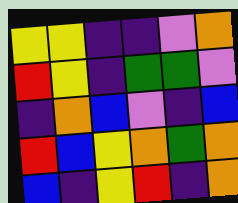[["yellow", "yellow", "indigo", "indigo", "violet", "orange"], ["red", "yellow", "indigo", "green", "green", "violet"], ["indigo", "orange", "blue", "violet", "indigo", "blue"], ["red", "blue", "yellow", "orange", "green", "orange"], ["blue", "indigo", "yellow", "red", "indigo", "orange"]]